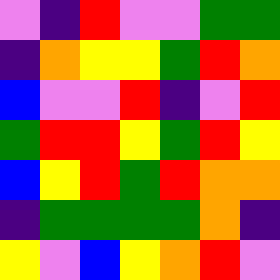[["violet", "indigo", "red", "violet", "violet", "green", "green"], ["indigo", "orange", "yellow", "yellow", "green", "red", "orange"], ["blue", "violet", "violet", "red", "indigo", "violet", "red"], ["green", "red", "red", "yellow", "green", "red", "yellow"], ["blue", "yellow", "red", "green", "red", "orange", "orange"], ["indigo", "green", "green", "green", "green", "orange", "indigo"], ["yellow", "violet", "blue", "yellow", "orange", "red", "violet"]]